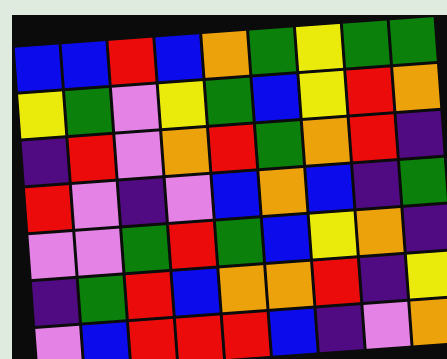[["blue", "blue", "red", "blue", "orange", "green", "yellow", "green", "green"], ["yellow", "green", "violet", "yellow", "green", "blue", "yellow", "red", "orange"], ["indigo", "red", "violet", "orange", "red", "green", "orange", "red", "indigo"], ["red", "violet", "indigo", "violet", "blue", "orange", "blue", "indigo", "green"], ["violet", "violet", "green", "red", "green", "blue", "yellow", "orange", "indigo"], ["indigo", "green", "red", "blue", "orange", "orange", "red", "indigo", "yellow"], ["violet", "blue", "red", "red", "red", "blue", "indigo", "violet", "orange"]]